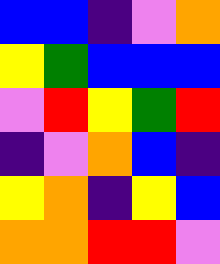[["blue", "blue", "indigo", "violet", "orange"], ["yellow", "green", "blue", "blue", "blue"], ["violet", "red", "yellow", "green", "red"], ["indigo", "violet", "orange", "blue", "indigo"], ["yellow", "orange", "indigo", "yellow", "blue"], ["orange", "orange", "red", "red", "violet"]]